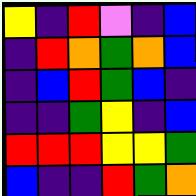[["yellow", "indigo", "red", "violet", "indigo", "blue"], ["indigo", "red", "orange", "green", "orange", "blue"], ["indigo", "blue", "red", "green", "blue", "indigo"], ["indigo", "indigo", "green", "yellow", "indigo", "blue"], ["red", "red", "red", "yellow", "yellow", "green"], ["blue", "indigo", "indigo", "red", "green", "orange"]]